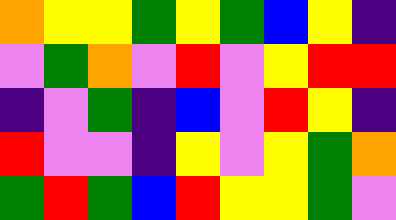[["orange", "yellow", "yellow", "green", "yellow", "green", "blue", "yellow", "indigo"], ["violet", "green", "orange", "violet", "red", "violet", "yellow", "red", "red"], ["indigo", "violet", "green", "indigo", "blue", "violet", "red", "yellow", "indigo"], ["red", "violet", "violet", "indigo", "yellow", "violet", "yellow", "green", "orange"], ["green", "red", "green", "blue", "red", "yellow", "yellow", "green", "violet"]]